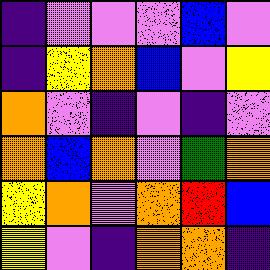[["indigo", "violet", "violet", "violet", "blue", "violet"], ["indigo", "yellow", "orange", "blue", "violet", "yellow"], ["orange", "violet", "indigo", "violet", "indigo", "violet"], ["orange", "blue", "orange", "violet", "green", "orange"], ["yellow", "orange", "violet", "orange", "red", "blue"], ["yellow", "violet", "indigo", "orange", "orange", "indigo"]]